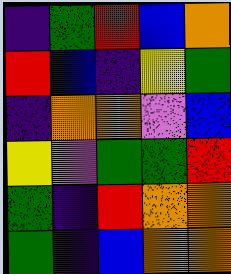[["indigo", "green", "red", "blue", "orange"], ["red", "blue", "indigo", "yellow", "green"], ["indigo", "orange", "orange", "violet", "blue"], ["yellow", "violet", "green", "green", "red"], ["green", "indigo", "red", "orange", "orange"], ["green", "indigo", "blue", "orange", "orange"]]